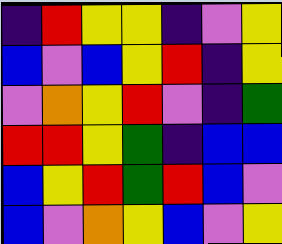[["indigo", "red", "yellow", "yellow", "indigo", "violet", "yellow"], ["blue", "violet", "blue", "yellow", "red", "indigo", "yellow"], ["violet", "orange", "yellow", "red", "violet", "indigo", "green"], ["red", "red", "yellow", "green", "indigo", "blue", "blue"], ["blue", "yellow", "red", "green", "red", "blue", "violet"], ["blue", "violet", "orange", "yellow", "blue", "violet", "yellow"]]